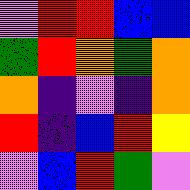[["violet", "red", "red", "blue", "blue"], ["green", "red", "orange", "green", "orange"], ["orange", "indigo", "violet", "indigo", "orange"], ["red", "indigo", "blue", "red", "yellow"], ["violet", "blue", "red", "green", "violet"]]